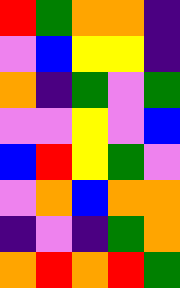[["red", "green", "orange", "orange", "indigo"], ["violet", "blue", "yellow", "yellow", "indigo"], ["orange", "indigo", "green", "violet", "green"], ["violet", "violet", "yellow", "violet", "blue"], ["blue", "red", "yellow", "green", "violet"], ["violet", "orange", "blue", "orange", "orange"], ["indigo", "violet", "indigo", "green", "orange"], ["orange", "red", "orange", "red", "green"]]